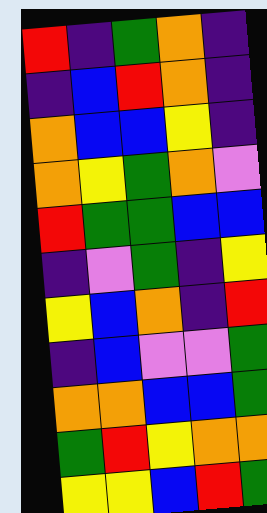[["red", "indigo", "green", "orange", "indigo"], ["indigo", "blue", "red", "orange", "indigo"], ["orange", "blue", "blue", "yellow", "indigo"], ["orange", "yellow", "green", "orange", "violet"], ["red", "green", "green", "blue", "blue"], ["indigo", "violet", "green", "indigo", "yellow"], ["yellow", "blue", "orange", "indigo", "red"], ["indigo", "blue", "violet", "violet", "green"], ["orange", "orange", "blue", "blue", "green"], ["green", "red", "yellow", "orange", "orange"], ["yellow", "yellow", "blue", "red", "green"]]